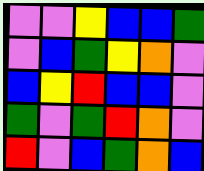[["violet", "violet", "yellow", "blue", "blue", "green"], ["violet", "blue", "green", "yellow", "orange", "violet"], ["blue", "yellow", "red", "blue", "blue", "violet"], ["green", "violet", "green", "red", "orange", "violet"], ["red", "violet", "blue", "green", "orange", "blue"]]